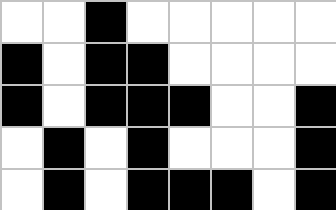[["white", "white", "black", "white", "white", "white", "white", "white"], ["black", "white", "black", "black", "white", "white", "white", "white"], ["black", "white", "black", "black", "black", "white", "white", "black"], ["white", "black", "white", "black", "white", "white", "white", "black"], ["white", "black", "white", "black", "black", "black", "white", "black"]]